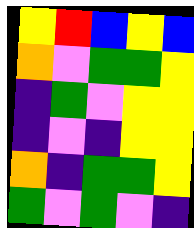[["yellow", "red", "blue", "yellow", "blue"], ["orange", "violet", "green", "green", "yellow"], ["indigo", "green", "violet", "yellow", "yellow"], ["indigo", "violet", "indigo", "yellow", "yellow"], ["orange", "indigo", "green", "green", "yellow"], ["green", "violet", "green", "violet", "indigo"]]